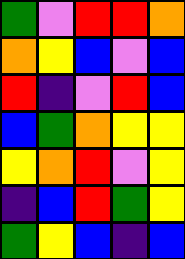[["green", "violet", "red", "red", "orange"], ["orange", "yellow", "blue", "violet", "blue"], ["red", "indigo", "violet", "red", "blue"], ["blue", "green", "orange", "yellow", "yellow"], ["yellow", "orange", "red", "violet", "yellow"], ["indigo", "blue", "red", "green", "yellow"], ["green", "yellow", "blue", "indigo", "blue"]]